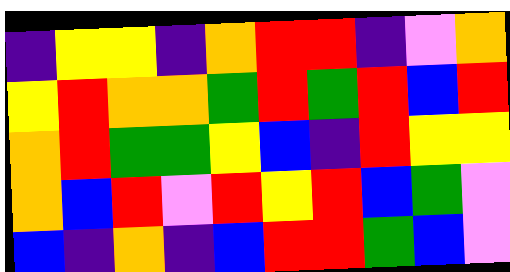[["indigo", "yellow", "yellow", "indigo", "orange", "red", "red", "indigo", "violet", "orange"], ["yellow", "red", "orange", "orange", "green", "red", "green", "red", "blue", "red"], ["orange", "red", "green", "green", "yellow", "blue", "indigo", "red", "yellow", "yellow"], ["orange", "blue", "red", "violet", "red", "yellow", "red", "blue", "green", "violet"], ["blue", "indigo", "orange", "indigo", "blue", "red", "red", "green", "blue", "violet"]]